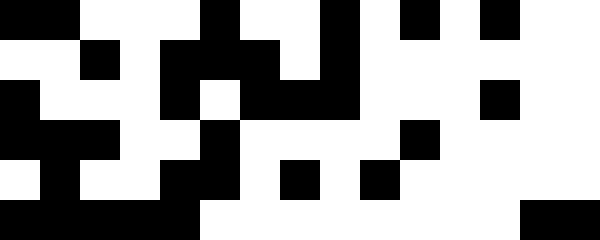[["black", "black", "white", "white", "white", "black", "white", "white", "black", "white", "black", "white", "black", "white", "white"], ["white", "white", "black", "white", "black", "black", "black", "white", "black", "white", "white", "white", "white", "white", "white"], ["black", "white", "white", "white", "black", "white", "black", "black", "black", "white", "white", "white", "black", "white", "white"], ["black", "black", "black", "white", "white", "black", "white", "white", "white", "white", "black", "white", "white", "white", "white"], ["white", "black", "white", "white", "black", "black", "white", "black", "white", "black", "white", "white", "white", "white", "white"], ["black", "black", "black", "black", "black", "white", "white", "white", "white", "white", "white", "white", "white", "black", "black"]]